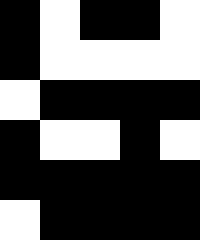[["black", "white", "black", "black", "white"], ["black", "white", "white", "white", "white"], ["white", "black", "black", "black", "black"], ["black", "white", "white", "black", "white"], ["black", "black", "black", "black", "black"], ["white", "black", "black", "black", "black"]]